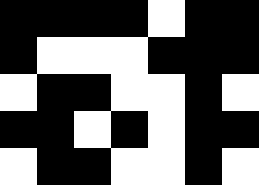[["black", "black", "black", "black", "white", "black", "black"], ["black", "white", "white", "white", "black", "black", "black"], ["white", "black", "black", "white", "white", "black", "white"], ["black", "black", "white", "black", "white", "black", "black"], ["white", "black", "black", "white", "white", "black", "white"]]